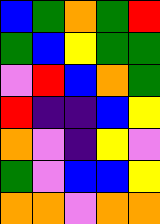[["blue", "green", "orange", "green", "red"], ["green", "blue", "yellow", "green", "green"], ["violet", "red", "blue", "orange", "green"], ["red", "indigo", "indigo", "blue", "yellow"], ["orange", "violet", "indigo", "yellow", "violet"], ["green", "violet", "blue", "blue", "yellow"], ["orange", "orange", "violet", "orange", "orange"]]